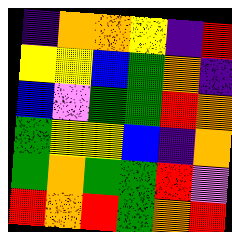[["indigo", "orange", "orange", "yellow", "indigo", "red"], ["yellow", "yellow", "blue", "green", "orange", "indigo"], ["blue", "violet", "green", "green", "red", "orange"], ["green", "yellow", "yellow", "blue", "indigo", "orange"], ["green", "orange", "green", "green", "red", "violet"], ["red", "orange", "red", "green", "orange", "red"]]